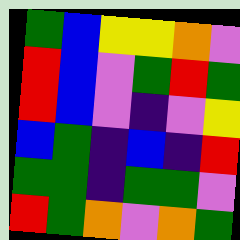[["green", "blue", "yellow", "yellow", "orange", "violet"], ["red", "blue", "violet", "green", "red", "green"], ["red", "blue", "violet", "indigo", "violet", "yellow"], ["blue", "green", "indigo", "blue", "indigo", "red"], ["green", "green", "indigo", "green", "green", "violet"], ["red", "green", "orange", "violet", "orange", "green"]]